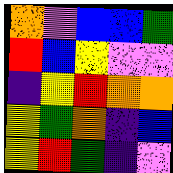[["orange", "violet", "blue", "blue", "green"], ["red", "blue", "yellow", "violet", "violet"], ["indigo", "yellow", "red", "orange", "orange"], ["yellow", "green", "orange", "indigo", "blue"], ["yellow", "red", "green", "indigo", "violet"]]